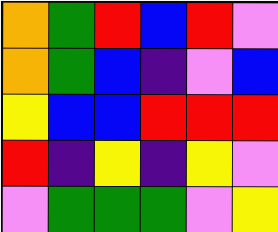[["orange", "green", "red", "blue", "red", "violet"], ["orange", "green", "blue", "indigo", "violet", "blue"], ["yellow", "blue", "blue", "red", "red", "red"], ["red", "indigo", "yellow", "indigo", "yellow", "violet"], ["violet", "green", "green", "green", "violet", "yellow"]]